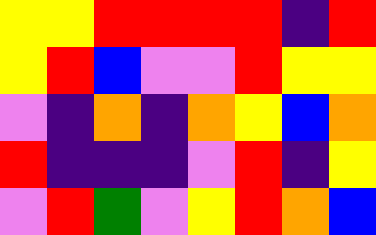[["yellow", "yellow", "red", "red", "red", "red", "indigo", "red"], ["yellow", "red", "blue", "violet", "violet", "red", "yellow", "yellow"], ["violet", "indigo", "orange", "indigo", "orange", "yellow", "blue", "orange"], ["red", "indigo", "indigo", "indigo", "violet", "red", "indigo", "yellow"], ["violet", "red", "green", "violet", "yellow", "red", "orange", "blue"]]